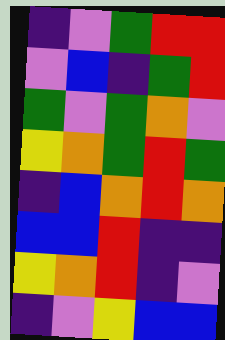[["indigo", "violet", "green", "red", "red"], ["violet", "blue", "indigo", "green", "red"], ["green", "violet", "green", "orange", "violet"], ["yellow", "orange", "green", "red", "green"], ["indigo", "blue", "orange", "red", "orange"], ["blue", "blue", "red", "indigo", "indigo"], ["yellow", "orange", "red", "indigo", "violet"], ["indigo", "violet", "yellow", "blue", "blue"]]